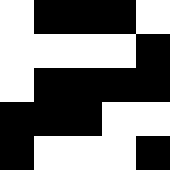[["white", "black", "black", "black", "white"], ["white", "white", "white", "white", "black"], ["white", "black", "black", "black", "black"], ["black", "black", "black", "white", "white"], ["black", "white", "white", "white", "black"]]